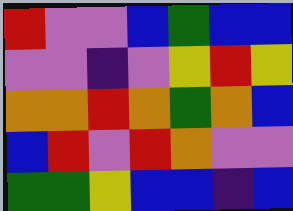[["red", "violet", "violet", "blue", "green", "blue", "blue"], ["violet", "violet", "indigo", "violet", "yellow", "red", "yellow"], ["orange", "orange", "red", "orange", "green", "orange", "blue"], ["blue", "red", "violet", "red", "orange", "violet", "violet"], ["green", "green", "yellow", "blue", "blue", "indigo", "blue"]]